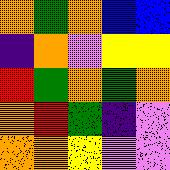[["orange", "green", "orange", "blue", "blue"], ["indigo", "orange", "violet", "yellow", "yellow"], ["red", "green", "orange", "green", "orange"], ["orange", "red", "green", "indigo", "violet"], ["orange", "orange", "yellow", "violet", "violet"]]